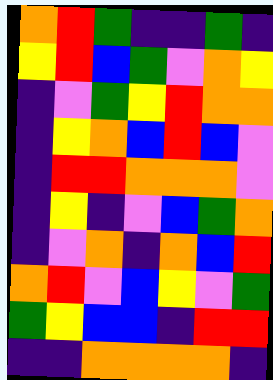[["orange", "red", "green", "indigo", "indigo", "green", "indigo"], ["yellow", "red", "blue", "green", "violet", "orange", "yellow"], ["indigo", "violet", "green", "yellow", "red", "orange", "orange"], ["indigo", "yellow", "orange", "blue", "red", "blue", "violet"], ["indigo", "red", "red", "orange", "orange", "orange", "violet"], ["indigo", "yellow", "indigo", "violet", "blue", "green", "orange"], ["indigo", "violet", "orange", "indigo", "orange", "blue", "red"], ["orange", "red", "violet", "blue", "yellow", "violet", "green"], ["green", "yellow", "blue", "blue", "indigo", "red", "red"], ["indigo", "indigo", "orange", "orange", "orange", "orange", "indigo"]]